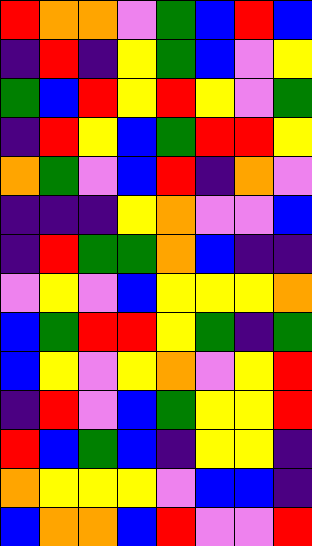[["red", "orange", "orange", "violet", "green", "blue", "red", "blue"], ["indigo", "red", "indigo", "yellow", "green", "blue", "violet", "yellow"], ["green", "blue", "red", "yellow", "red", "yellow", "violet", "green"], ["indigo", "red", "yellow", "blue", "green", "red", "red", "yellow"], ["orange", "green", "violet", "blue", "red", "indigo", "orange", "violet"], ["indigo", "indigo", "indigo", "yellow", "orange", "violet", "violet", "blue"], ["indigo", "red", "green", "green", "orange", "blue", "indigo", "indigo"], ["violet", "yellow", "violet", "blue", "yellow", "yellow", "yellow", "orange"], ["blue", "green", "red", "red", "yellow", "green", "indigo", "green"], ["blue", "yellow", "violet", "yellow", "orange", "violet", "yellow", "red"], ["indigo", "red", "violet", "blue", "green", "yellow", "yellow", "red"], ["red", "blue", "green", "blue", "indigo", "yellow", "yellow", "indigo"], ["orange", "yellow", "yellow", "yellow", "violet", "blue", "blue", "indigo"], ["blue", "orange", "orange", "blue", "red", "violet", "violet", "red"]]